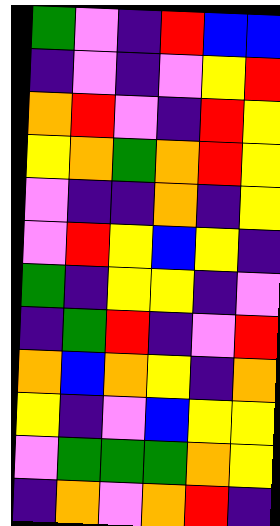[["green", "violet", "indigo", "red", "blue", "blue"], ["indigo", "violet", "indigo", "violet", "yellow", "red"], ["orange", "red", "violet", "indigo", "red", "yellow"], ["yellow", "orange", "green", "orange", "red", "yellow"], ["violet", "indigo", "indigo", "orange", "indigo", "yellow"], ["violet", "red", "yellow", "blue", "yellow", "indigo"], ["green", "indigo", "yellow", "yellow", "indigo", "violet"], ["indigo", "green", "red", "indigo", "violet", "red"], ["orange", "blue", "orange", "yellow", "indigo", "orange"], ["yellow", "indigo", "violet", "blue", "yellow", "yellow"], ["violet", "green", "green", "green", "orange", "yellow"], ["indigo", "orange", "violet", "orange", "red", "indigo"]]